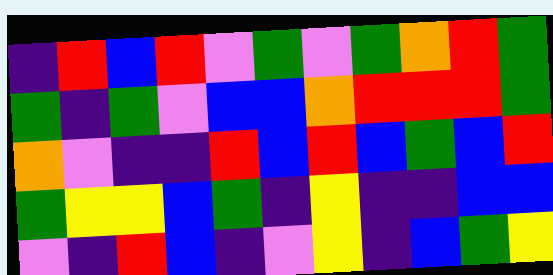[["indigo", "red", "blue", "red", "violet", "green", "violet", "green", "orange", "red", "green"], ["green", "indigo", "green", "violet", "blue", "blue", "orange", "red", "red", "red", "green"], ["orange", "violet", "indigo", "indigo", "red", "blue", "red", "blue", "green", "blue", "red"], ["green", "yellow", "yellow", "blue", "green", "indigo", "yellow", "indigo", "indigo", "blue", "blue"], ["violet", "indigo", "red", "blue", "indigo", "violet", "yellow", "indigo", "blue", "green", "yellow"]]